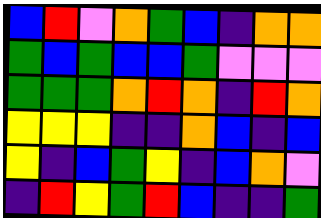[["blue", "red", "violet", "orange", "green", "blue", "indigo", "orange", "orange"], ["green", "blue", "green", "blue", "blue", "green", "violet", "violet", "violet"], ["green", "green", "green", "orange", "red", "orange", "indigo", "red", "orange"], ["yellow", "yellow", "yellow", "indigo", "indigo", "orange", "blue", "indigo", "blue"], ["yellow", "indigo", "blue", "green", "yellow", "indigo", "blue", "orange", "violet"], ["indigo", "red", "yellow", "green", "red", "blue", "indigo", "indigo", "green"]]